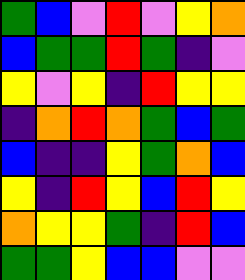[["green", "blue", "violet", "red", "violet", "yellow", "orange"], ["blue", "green", "green", "red", "green", "indigo", "violet"], ["yellow", "violet", "yellow", "indigo", "red", "yellow", "yellow"], ["indigo", "orange", "red", "orange", "green", "blue", "green"], ["blue", "indigo", "indigo", "yellow", "green", "orange", "blue"], ["yellow", "indigo", "red", "yellow", "blue", "red", "yellow"], ["orange", "yellow", "yellow", "green", "indigo", "red", "blue"], ["green", "green", "yellow", "blue", "blue", "violet", "violet"]]